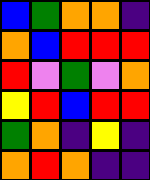[["blue", "green", "orange", "orange", "indigo"], ["orange", "blue", "red", "red", "red"], ["red", "violet", "green", "violet", "orange"], ["yellow", "red", "blue", "red", "red"], ["green", "orange", "indigo", "yellow", "indigo"], ["orange", "red", "orange", "indigo", "indigo"]]